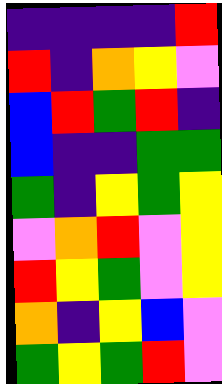[["indigo", "indigo", "indigo", "indigo", "red"], ["red", "indigo", "orange", "yellow", "violet"], ["blue", "red", "green", "red", "indigo"], ["blue", "indigo", "indigo", "green", "green"], ["green", "indigo", "yellow", "green", "yellow"], ["violet", "orange", "red", "violet", "yellow"], ["red", "yellow", "green", "violet", "yellow"], ["orange", "indigo", "yellow", "blue", "violet"], ["green", "yellow", "green", "red", "violet"]]